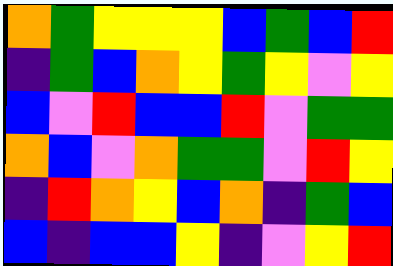[["orange", "green", "yellow", "yellow", "yellow", "blue", "green", "blue", "red"], ["indigo", "green", "blue", "orange", "yellow", "green", "yellow", "violet", "yellow"], ["blue", "violet", "red", "blue", "blue", "red", "violet", "green", "green"], ["orange", "blue", "violet", "orange", "green", "green", "violet", "red", "yellow"], ["indigo", "red", "orange", "yellow", "blue", "orange", "indigo", "green", "blue"], ["blue", "indigo", "blue", "blue", "yellow", "indigo", "violet", "yellow", "red"]]